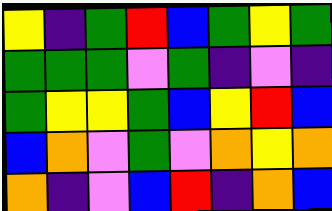[["yellow", "indigo", "green", "red", "blue", "green", "yellow", "green"], ["green", "green", "green", "violet", "green", "indigo", "violet", "indigo"], ["green", "yellow", "yellow", "green", "blue", "yellow", "red", "blue"], ["blue", "orange", "violet", "green", "violet", "orange", "yellow", "orange"], ["orange", "indigo", "violet", "blue", "red", "indigo", "orange", "blue"]]